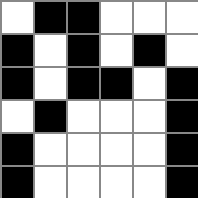[["white", "black", "black", "white", "white", "white"], ["black", "white", "black", "white", "black", "white"], ["black", "white", "black", "black", "white", "black"], ["white", "black", "white", "white", "white", "black"], ["black", "white", "white", "white", "white", "black"], ["black", "white", "white", "white", "white", "black"]]